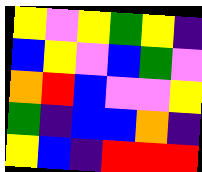[["yellow", "violet", "yellow", "green", "yellow", "indigo"], ["blue", "yellow", "violet", "blue", "green", "violet"], ["orange", "red", "blue", "violet", "violet", "yellow"], ["green", "indigo", "blue", "blue", "orange", "indigo"], ["yellow", "blue", "indigo", "red", "red", "red"]]